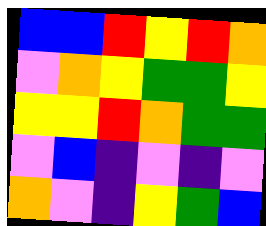[["blue", "blue", "red", "yellow", "red", "orange"], ["violet", "orange", "yellow", "green", "green", "yellow"], ["yellow", "yellow", "red", "orange", "green", "green"], ["violet", "blue", "indigo", "violet", "indigo", "violet"], ["orange", "violet", "indigo", "yellow", "green", "blue"]]